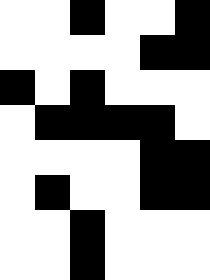[["white", "white", "black", "white", "white", "black"], ["white", "white", "white", "white", "black", "black"], ["black", "white", "black", "white", "white", "white"], ["white", "black", "black", "black", "black", "white"], ["white", "white", "white", "white", "black", "black"], ["white", "black", "white", "white", "black", "black"], ["white", "white", "black", "white", "white", "white"], ["white", "white", "black", "white", "white", "white"]]